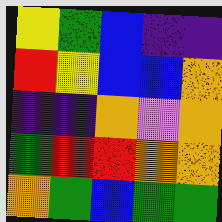[["yellow", "green", "blue", "indigo", "indigo"], ["red", "yellow", "blue", "blue", "orange"], ["indigo", "indigo", "orange", "violet", "orange"], ["green", "red", "red", "orange", "orange"], ["orange", "green", "blue", "green", "green"]]